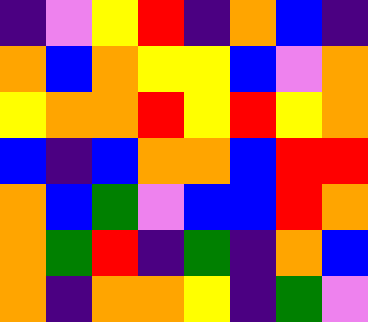[["indigo", "violet", "yellow", "red", "indigo", "orange", "blue", "indigo"], ["orange", "blue", "orange", "yellow", "yellow", "blue", "violet", "orange"], ["yellow", "orange", "orange", "red", "yellow", "red", "yellow", "orange"], ["blue", "indigo", "blue", "orange", "orange", "blue", "red", "red"], ["orange", "blue", "green", "violet", "blue", "blue", "red", "orange"], ["orange", "green", "red", "indigo", "green", "indigo", "orange", "blue"], ["orange", "indigo", "orange", "orange", "yellow", "indigo", "green", "violet"]]